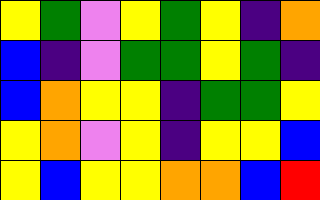[["yellow", "green", "violet", "yellow", "green", "yellow", "indigo", "orange"], ["blue", "indigo", "violet", "green", "green", "yellow", "green", "indigo"], ["blue", "orange", "yellow", "yellow", "indigo", "green", "green", "yellow"], ["yellow", "orange", "violet", "yellow", "indigo", "yellow", "yellow", "blue"], ["yellow", "blue", "yellow", "yellow", "orange", "orange", "blue", "red"]]